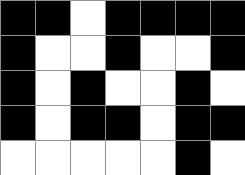[["black", "black", "white", "black", "black", "black", "black"], ["black", "white", "white", "black", "white", "white", "black"], ["black", "white", "black", "white", "white", "black", "white"], ["black", "white", "black", "black", "white", "black", "black"], ["white", "white", "white", "white", "white", "black", "white"]]